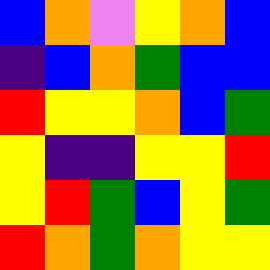[["blue", "orange", "violet", "yellow", "orange", "blue"], ["indigo", "blue", "orange", "green", "blue", "blue"], ["red", "yellow", "yellow", "orange", "blue", "green"], ["yellow", "indigo", "indigo", "yellow", "yellow", "red"], ["yellow", "red", "green", "blue", "yellow", "green"], ["red", "orange", "green", "orange", "yellow", "yellow"]]